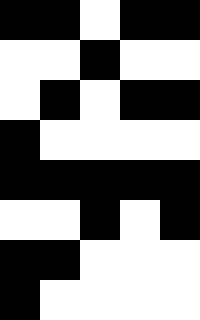[["black", "black", "white", "black", "black"], ["white", "white", "black", "white", "white"], ["white", "black", "white", "black", "black"], ["black", "white", "white", "white", "white"], ["black", "black", "black", "black", "black"], ["white", "white", "black", "white", "black"], ["black", "black", "white", "white", "white"], ["black", "white", "white", "white", "white"]]